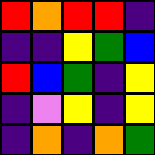[["red", "orange", "red", "red", "indigo"], ["indigo", "indigo", "yellow", "green", "blue"], ["red", "blue", "green", "indigo", "yellow"], ["indigo", "violet", "yellow", "indigo", "yellow"], ["indigo", "orange", "indigo", "orange", "green"]]